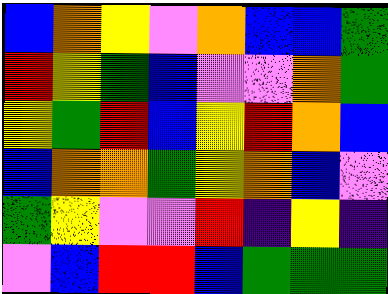[["blue", "orange", "yellow", "violet", "orange", "blue", "blue", "green"], ["red", "yellow", "green", "blue", "violet", "violet", "orange", "green"], ["yellow", "green", "red", "blue", "yellow", "red", "orange", "blue"], ["blue", "orange", "orange", "green", "yellow", "orange", "blue", "violet"], ["green", "yellow", "violet", "violet", "red", "indigo", "yellow", "indigo"], ["violet", "blue", "red", "red", "blue", "green", "green", "green"]]